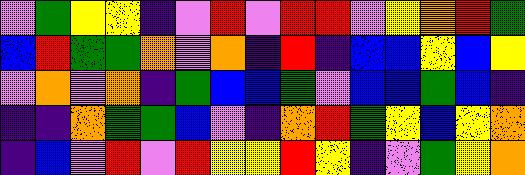[["violet", "green", "yellow", "yellow", "indigo", "violet", "red", "violet", "red", "red", "violet", "yellow", "orange", "red", "green"], ["blue", "red", "green", "green", "orange", "violet", "orange", "indigo", "red", "indigo", "blue", "blue", "yellow", "blue", "yellow"], ["violet", "orange", "violet", "orange", "indigo", "green", "blue", "blue", "green", "violet", "blue", "blue", "green", "blue", "indigo"], ["indigo", "indigo", "orange", "green", "green", "blue", "violet", "indigo", "orange", "red", "green", "yellow", "blue", "yellow", "orange"], ["indigo", "blue", "violet", "red", "violet", "red", "yellow", "yellow", "red", "yellow", "indigo", "violet", "green", "yellow", "orange"]]